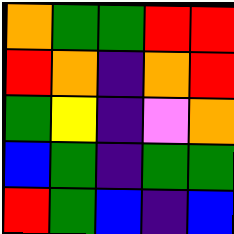[["orange", "green", "green", "red", "red"], ["red", "orange", "indigo", "orange", "red"], ["green", "yellow", "indigo", "violet", "orange"], ["blue", "green", "indigo", "green", "green"], ["red", "green", "blue", "indigo", "blue"]]